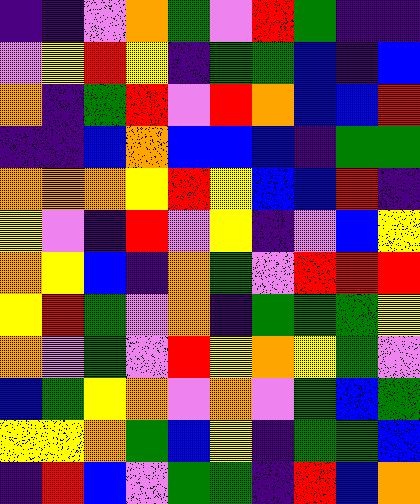[["indigo", "indigo", "violet", "orange", "green", "violet", "red", "green", "indigo", "indigo"], ["violet", "yellow", "red", "yellow", "indigo", "green", "green", "blue", "indigo", "blue"], ["orange", "indigo", "green", "red", "violet", "red", "orange", "blue", "blue", "red"], ["indigo", "indigo", "blue", "orange", "blue", "blue", "blue", "indigo", "green", "green"], ["orange", "orange", "orange", "yellow", "red", "yellow", "blue", "blue", "red", "indigo"], ["yellow", "violet", "indigo", "red", "violet", "yellow", "indigo", "violet", "blue", "yellow"], ["orange", "yellow", "blue", "indigo", "orange", "green", "violet", "red", "red", "red"], ["yellow", "red", "green", "violet", "orange", "indigo", "green", "green", "green", "yellow"], ["orange", "violet", "green", "violet", "red", "yellow", "orange", "yellow", "green", "violet"], ["blue", "green", "yellow", "orange", "violet", "orange", "violet", "green", "blue", "green"], ["yellow", "yellow", "orange", "green", "blue", "yellow", "indigo", "green", "green", "blue"], ["indigo", "red", "blue", "violet", "green", "green", "indigo", "red", "blue", "orange"]]